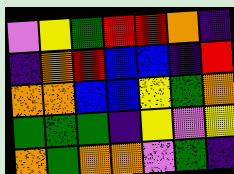[["violet", "yellow", "green", "red", "red", "orange", "indigo"], ["indigo", "orange", "red", "blue", "blue", "indigo", "red"], ["orange", "orange", "blue", "blue", "yellow", "green", "orange"], ["green", "green", "green", "indigo", "yellow", "violet", "yellow"], ["orange", "green", "orange", "orange", "violet", "green", "indigo"]]